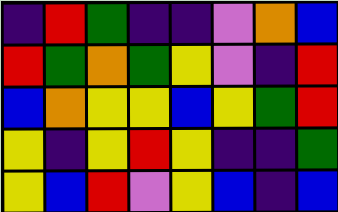[["indigo", "red", "green", "indigo", "indigo", "violet", "orange", "blue"], ["red", "green", "orange", "green", "yellow", "violet", "indigo", "red"], ["blue", "orange", "yellow", "yellow", "blue", "yellow", "green", "red"], ["yellow", "indigo", "yellow", "red", "yellow", "indigo", "indigo", "green"], ["yellow", "blue", "red", "violet", "yellow", "blue", "indigo", "blue"]]